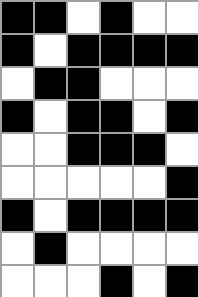[["black", "black", "white", "black", "white", "white"], ["black", "white", "black", "black", "black", "black"], ["white", "black", "black", "white", "white", "white"], ["black", "white", "black", "black", "white", "black"], ["white", "white", "black", "black", "black", "white"], ["white", "white", "white", "white", "white", "black"], ["black", "white", "black", "black", "black", "black"], ["white", "black", "white", "white", "white", "white"], ["white", "white", "white", "black", "white", "black"]]